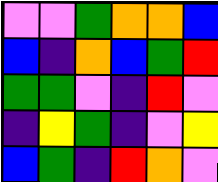[["violet", "violet", "green", "orange", "orange", "blue"], ["blue", "indigo", "orange", "blue", "green", "red"], ["green", "green", "violet", "indigo", "red", "violet"], ["indigo", "yellow", "green", "indigo", "violet", "yellow"], ["blue", "green", "indigo", "red", "orange", "violet"]]